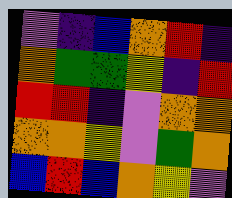[["violet", "indigo", "blue", "orange", "red", "indigo"], ["orange", "green", "green", "yellow", "indigo", "red"], ["red", "red", "indigo", "violet", "orange", "orange"], ["orange", "orange", "yellow", "violet", "green", "orange"], ["blue", "red", "blue", "orange", "yellow", "violet"]]